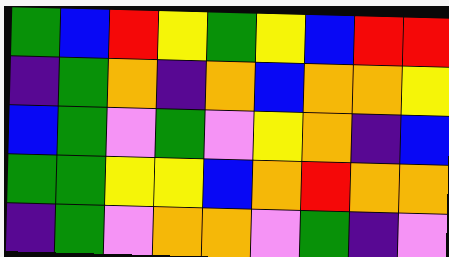[["green", "blue", "red", "yellow", "green", "yellow", "blue", "red", "red"], ["indigo", "green", "orange", "indigo", "orange", "blue", "orange", "orange", "yellow"], ["blue", "green", "violet", "green", "violet", "yellow", "orange", "indigo", "blue"], ["green", "green", "yellow", "yellow", "blue", "orange", "red", "orange", "orange"], ["indigo", "green", "violet", "orange", "orange", "violet", "green", "indigo", "violet"]]